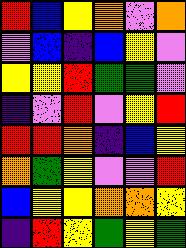[["red", "blue", "yellow", "orange", "violet", "orange"], ["violet", "blue", "indigo", "blue", "yellow", "violet"], ["yellow", "yellow", "red", "green", "green", "violet"], ["indigo", "violet", "red", "violet", "yellow", "red"], ["red", "red", "orange", "indigo", "blue", "yellow"], ["orange", "green", "yellow", "violet", "violet", "red"], ["blue", "yellow", "yellow", "orange", "orange", "yellow"], ["indigo", "red", "yellow", "green", "yellow", "green"]]